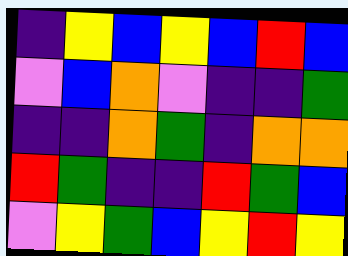[["indigo", "yellow", "blue", "yellow", "blue", "red", "blue"], ["violet", "blue", "orange", "violet", "indigo", "indigo", "green"], ["indigo", "indigo", "orange", "green", "indigo", "orange", "orange"], ["red", "green", "indigo", "indigo", "red", "green", "blue"], ["violet", "yellow", "green", "blue", "yellow", "red", "yellow"]]